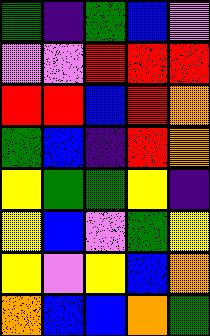[["green", "indigo", "green", "blue", "violet"], ["violet", "violet", "red", "red", "red"], ["red", "red", "blue", "red", "orange"], ["green", "blue", "indigo", "red", "orange"], ["yellow", "green", "green", "yellow", "indigo"], ["yellow", "blue", "violet", "green", "yellow"], ["yellow", "violet", "yellow", "blue", "orange"], ["orange", "blue", "blue", "orange", "green"]]